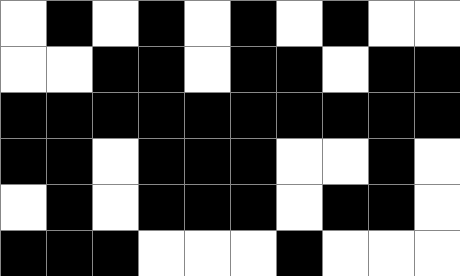[["white", "black", "white", "black", "white", "black", "white", "black", "white", "white"], ["white", "white", "black", "black", "white", "black", "black", "white", "black", "black"], ["black", "black", "black", "black", "black", "black", "black", "black", "black", "black"], ["black", "black", "white", "black", "black", "black", "white", "white", "black", "white"], ["white", "black", "white", "black", "black", "black", "white", "black", "black", "white"], ["black", "black", "black", "white", "white", "white", "black", "white", "white", "white"]]